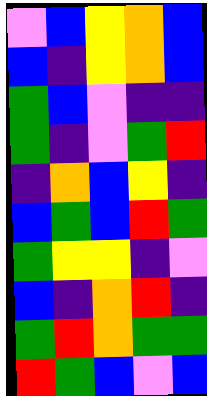[["violet", "blue", "yellow", "orange", "blue"], ["blue", "indigo", "yellow", "orange", "blue"], ["green", "blue", "violet", "indigo", "indigo"], ["green", "indigo", "violet", "green", "red"], ["indigo", "orange", "blue", "yellow", "indigo"], ["blue", "green", "blue", "red", "green"], ["green", "yellow", "yellow", "indigo", "violet"], ["blue", "indigo", "orange", "red", "indigo"], ["green", "red", "orange", "green", "green"], ["red", "green", "blue", "violet", "blue"]]